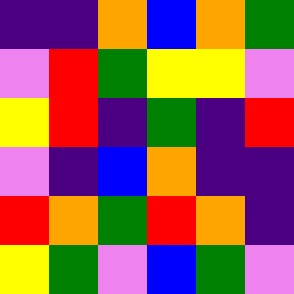[["indigo", "indigo", "orange", "blue", "orange", "green"], ["violet", "red", "green", "yellow", "yellow", "violet"], ["yellow", "red", "indigo", "green", "indigo", "red"], ["violet", "indigo", "blue", "orange", "indigo", "indigo"], ["red", "orange", "green", "red", "orange", "indigo"], ["yellow", "green", "violet", "blue", "green", "violet"]]